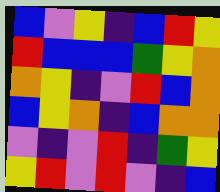[["blue", "violet", "yellow", "indigo", "blue", "red", "yellow"], ["red", "blue", "blue", "blue", "green", "yellow", "orange"], ["orange", "yellow", "indigo", "violet", "red", "blue", "orange"], ["blue", "yellow", "orange", "indigo", "blue", "orange", "orange"], ["violet", "indigo", "violet", "red", "indigo", "green", "yellow"], ["yellow", "red", "violet", "red", "violet", "indigo", "blue"]]